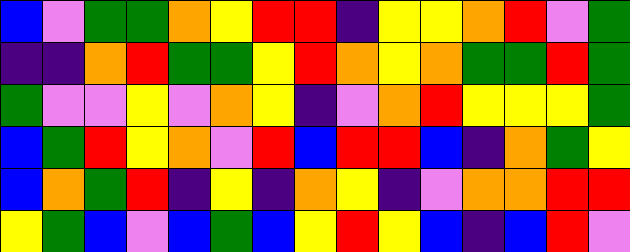[["blue", "violet", "green", "green", "orange", "yellow", "red", "red", "indigo", "yellow", "yellow", "orange", "red", "violet", "green"], ["indigo", "indigo", "orange", "red", "green", "green", "yellow", "red", "orange", "yellow", "orange", "green", "green", "red", "green"], ["green", "violet", "violet", "yellow", "violet", "orange", "yellow", "indigo", "violet", "orange", "red", "yellow", "yellow", "yellow", "green"], ["blue", "green", "red", "yellow", "orange", "violet", "red", "blue", "red", "red", "blue", "indigo", "orange", "green", "yellow"], ["blue", "orange", "green", "red", "indigo", "yellow", "indigo", "orange", "yellow", "indigo", "violet", "orange", "orange", "red", "red"], ["yellow", "green", "blue", "violet", "blue", "green", "blue", "yellow", "red", "yellow", "blue", "indigo", "blue", "red", "violet"]]